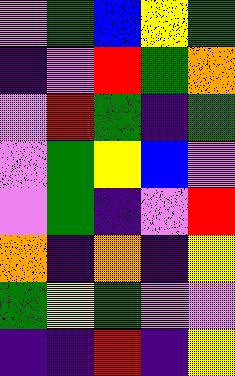[["violet", "green", "blue", "yellow", "green"], ["indigo", "violet", "red", "green", "orange"], ["violet", "red", "green", "indigo", "green"], ["violet", "green", "yellow", "blue", "violet"], ["violet", "green", "indigo", "violet", "red"], ["orange", "indigo", "orange", "indigo", "yellow"], ["green", "yellow", "green", "violet", "violet"], ["indigo", "indigo", "red", "indigo", "yellow"]]